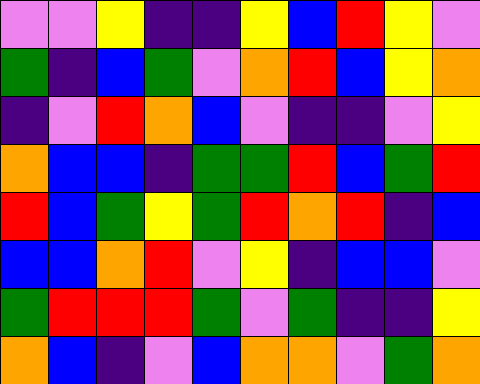[["violet", "violet", "yellow", "indigo", "indigo", "yellow", "blue", "red", "yellow", "violet"], ["green", "indigo", "blue", "green", "violet", "orange", "red", "blue", "yellow", "orange"], ["indigo", "violet", "red", "orange", "blue", "violet", "indigo", "indigo", "violet", "yellow"], ["orange", "blue", "blue", "indigo", "green", "green", "red", "blue", "green", "red"], ["red", "blue", "green", "yellow", "green", "red", "orange", "red", "indigo", "blue"], ["blue", "blue", "orange", "red", "violet", "yellow", "indigo", "blue", "blue", "violet"], ["green", "red", "red", "red", "green", "violet", "green", "indigo", "indigo", "yellow"], ["orange", "blue", "indigo", "violet", "blue", "orange", "orange", "violet", "green", "orange"]]